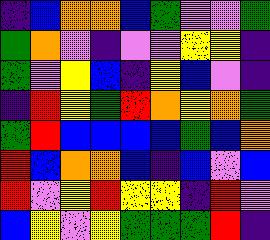[["indigo", "blue", "orange", "orange", "blue", "green", "violet", "violet", "green"], ["green", "orange", "violet", "indigo", "violet", "violet", "yellow", "yellow", "indigo"], ["green", "violet", "yellow", "blue", "indigo", "yellow", "blue", "violet", "indigo"], ["indigo", "red", "yellow", "green", "red", "orange", "yellow", "orange", "green"], ["green", "red", "blue", "blue", "blue", "blue", "green", "blue", "orange"], ["red", "blue", "orange", "orange", "blue", "indigo", "blue", "violet", "blue"], ["red", "violet", "yellow", "red", "yellow", "yellow", "indigo", "red", "violet"], ["blue", "yellow", "violet", "yellow", "green", "green", "green", "red", "indigo"]]